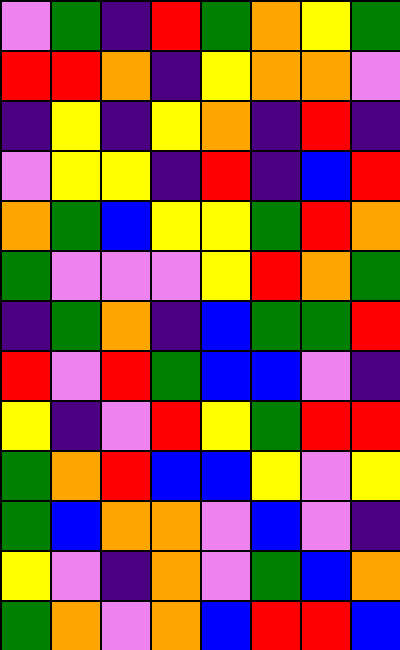[["violet", "green", "indigo", "red", "green", "orange", "yellow", "green"], ["red", "red", "orange", "indigo", "yellow", "orange", "orange", "violet"], ["indigo", "yellow", "indigo", "yellow", "orange", "indigo", "red", "indigo"], ["violet", "yellow", "yellow", "indigo", "red", "indigo", "blue", "red"], ["orange", "green", "blue", "yellow", "yellow", "green", "red", "orange"], ["green", "violet", "violet", "violet", "yellow", "red", "orange", "green"], ["indigo", "green", "orange", "indigo", "blue", "green", "green", "red"], ["red", "violet", "red", "green", "blue", "blue", "violet", "indigo"], ["yellow", "indigo", "violet", "red", "yellow", "green", "red", "red"], ["green", "orange", "red", "blue", "blue", "yellow", "violet", "yellow"], ["green", "blue", "orange", "orange", "violet", "blue", "violet", "indigo"], ["yellow", "violet", "indigo", "orange", "violet", "green", "blue", "orange"], ["green", "orange", "violet", "orange", "blue", "red", "red", "blue"]]